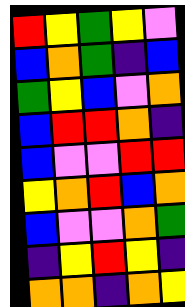[["red", "yellow", "green", "yellow", "violet"], ["blue", "orange", "green", "indigo", "blue"], ["green", "yellow", "blue", "violet", "orange"], ["blue", "red", "red", "orange", "indigo"], ["blue", "violet", "violet", "red", "red"], ["yellow", "orange", "red", "blue", "orange"], ["blue", "violet", "violet", "orange", "green"], ["indigo", "yellow", "red", "yellow", "indigo"], ["orange", "orange", "indigo", "orange", "yellow"]]